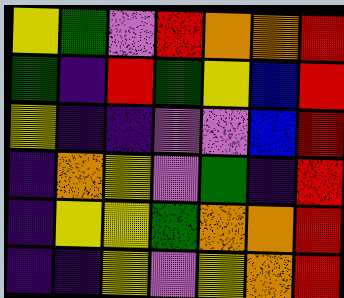[["yellow", "green", "violet", "red", "orange", "orange", "red"], ["green", "indigo", "red", "green", "yellow", "blue", "red"], ["yellow", "indigo", "indigo", "violet", "violet", "blue", "red"], ["indigo", "orange", "yellow", "violet", "green", "indigo", "red"], ["indigo", "yellow", "yellow", "green", "orange", "orange", "red"], ["indigo", "indigo", "yellow", "violet", "yellow", "orange", "red"]]